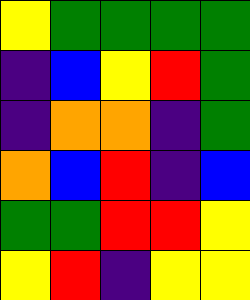[["yellow", "green", "green", "green", "green"], ["indigo", "blue", "yellow", "red", "green"], ["indigo", "orange", "orange", "indigo", "green"], ["orange", "blue", "red", "indigo", "blue"], ["green", "green", "red", "red", "yellow"], ["yellow", "red", "indigo", "yellow", "yellow"]]